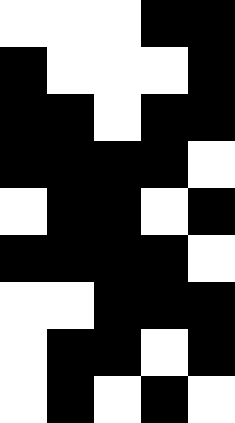[["white", "white", "white", "black", "black"], ["black", "white", "white", "white", "black"], ["black", "black", "white", "black", "black"], ["black", "black", "black", "black", "white"], ["white", "black", "black", "white", "black"], ["black", "black", "black", "black", "white"], ["white", "white", "black", "black", "black"], ["white", "black", "black", "white", "black"], ["white", "black", "white", "black", "white"]]